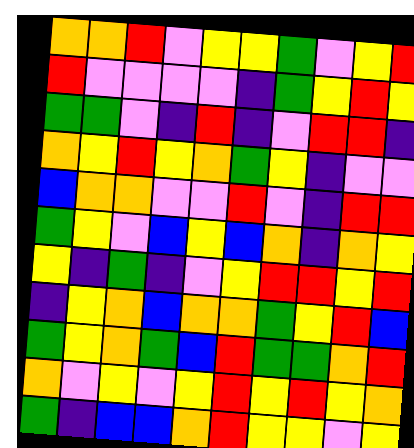[["orange", "orange", "red", "violet", "yellow", "yellow", "green", "violet", "yellow", "red"], ["red", "violet", "violet", "violet", "violet", "indigo", "green", "yellow", "red", "yellow"], ["green", "green", "violet", "indigo", "red", "indigo", "violet", "red", "red", "indigo"], ["orange", "yellow", "red", "yellow", "orange", "green", "yellow", "indigo", "violet", "violet"], ["blue", "orange", "orange", "violet", "violet", "red", "violet", "indigo", "red", "red"], ["green", "yellow", "violet", "blue", "yellow", "blue", "orange", "indigo", "orange", "yellow"], ["yellow", "indigo", "green", "indigo", "violet", "yellow", "red", "red", "yellow", "red"], ["indigo", "yellow", "orange", "blue", "orange", "orange", "green", "yellow", "red", "blue"], ["green", "yellow", "orange", "green", "blue", "red", "green", "green", "orange", "red"], ["orange", "violet", "yellow", "violet", "yellow", "red", "yellow", "red", "yellow", "orange"], ["green", "indigo", "blue", "blue", "orange", "red", "yellow", "yellow", "violet", "yellow"]]